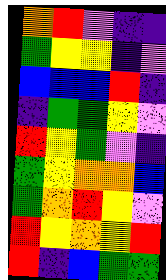[["orange", "red", "violet", "indigo", "indigo"], ["green", "yellow", "yellow", "indigo", "violet"], ["blue", "blue", "blue", "red", "indigo"], ["indigo", "green", "green", "yellow", "violet"], ["red", "yellow", "green", "violet", "indigo"], ["green", "yellow", "orange", "orange", "blue"], ["green", "orange", "red", "yellow", "violet"], ["red", "yellow", "orange", "yellow", "red"], ["red", "indigo", "blue", "green", "green"]]